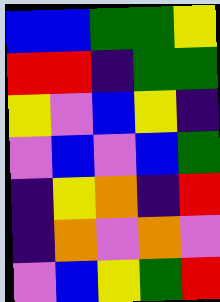[["blue", "blue", "green", "green", "yellow"], ["red", "red", "indigo", "green", "green"], ["yellow", "violet", "blue", "yellow", "indigo"], ["violet", "blue", "violet", "blue", "green"], ["indigo", "yellow", "orange", "indigo", "red"], ["indigo", "orange", "violet", "orange", "violet"], ["violet", "blue", "yellow", "green", "red"]]